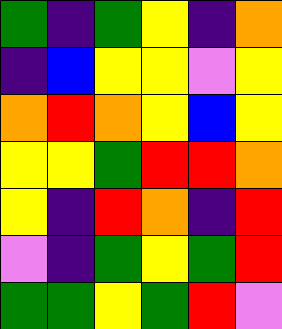[["green", "indigo", "green", "yellow", "indigo", "orange"], ["indigo", "blue", "yellow", "yellow", "violet", "yellow"], ["orange", "red", "orange", "yellow", "blue", "yellow"], ["yellow", "yellow", "green", "red", "red", "orange"], ["yellow", "indigo", "red", "orange", "indigo", "red"], ["violet", "indigo", "green", "yellow", "green", "red"], ["green", "green", "yellow", "green", "red", "violet"]]